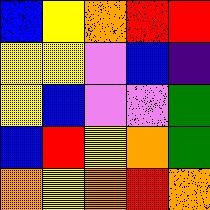[["blue", "yellow", "orange", "red", "red"], ["yellow", "yellow", "violet", "blue", "indigo"], ["yellow", "blue", "violet", "violet", "green"], ["blue", "red", "yellow", "orange", "green"], ["orange", "yellow", "orange", "red", "orange"]]